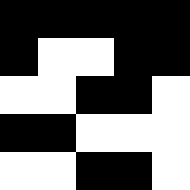[["black", "black", "black", "black", "black"], ["black", "white", "white", "black", "black"], ["white", "white", "black", "black", "white"], ["black", "black", "white", "white", "white"], ["white", "white", "black", "black", "white"]]